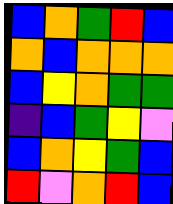[["blue", "orange", "green", "red", "blue"], ["orange", "blue", "orange", "orange", "orange"], ["blue", "yellow", "orange", "green", "green"], ["indigo", "blue", "green", "yellow", "violet"], ["blue", "orange", "yellow", "green", "blue"], ["red", "violet", "orange", "red", "blue"]]